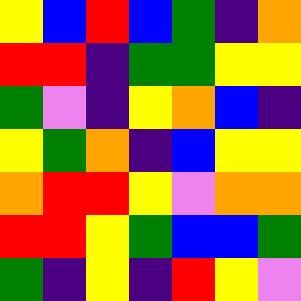[["yellow", "blue", "red", "blue", "green", "indigo", "orange"], ["red", "red", "indigo", "green", "green", "yellow", "yellow"], ["green", "violet", "indigo", "yellow", "orange", "blue", "indigo"], ["yellow", "green", "orange", "indigo", "blue", "yellow", "yellow"], ["orange", "red", "red", "yellow", "violet", "orange", "orange"], ["red", "red", "yellow", "green", "blue", "blue", "green"], ["green", "indigo", "yellow", "indigo", "red", "yellow", "violet"]]